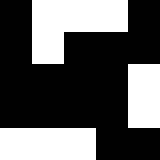[["black", "white", "white", "white", "black"], ["black", "white", "black", "black", "black"], ["black", "black", "black", "black", "white"], ["black", "black", "black", "black", "white"], ["white", "white", "white", "black", "black"]]